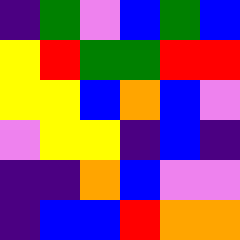[["indigo", "green", "violet", "blue", "green", "blue"], ["yellow", "red", "green", "green", "red", "red"], ["yellow", "yellow", "blue", "orange", "blue", "violet"], ["violet", "yellow", "yellow", "indigo", "blue", "indigo"], ["indigo", "indigo", "orange", "blue", "violet", "violet"], ["indigo", "blue", "blue", "red", "orange", "orange"]]